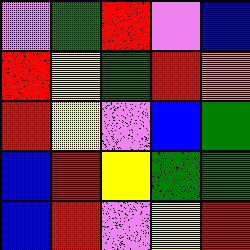[["violet", "green", "red", "violet", "blue"], ["red", "yellow", "green", "red", "orange"], ["red", "yellow", "violet", "blue", "green"], ["blue", "red", "yellow", "green", "green"], ["blue", "red", "violet", "yellow", "red"]]